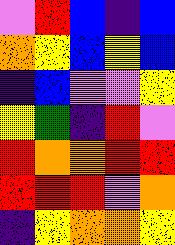[["violet", "red", "blue", "indigo", "blue"], ["orange", "yellow", "blue", "yellow", "blue"], ["indigo", "blue", "violet", "violet", "yellow"], ["yellow", "green", "indigo", "red", "violet"], ["red", "orange", "orange", "red", "red"], ["red", "red", "red", "violet", "orange"], ["indigo", "yellow", "orange", "orange", "yellow"]]